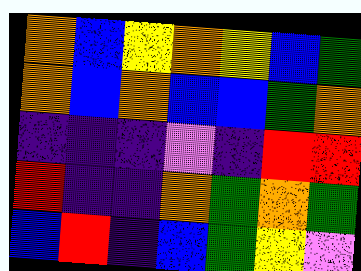[["orange", "blue", "yellow", "orange", "yellow", "blue", "green"], ["orange", "blue", "orange", "blue", "blue", "green", "orange"], ["indigo", "indigo", "indigo", "violet", "indigo", "red", "red"], ["red", "indigo", "indigo", "orange", "green", "orange", "green"], ["blue", "red", "indigo", "blue", "green", "yellow", "violet"]]